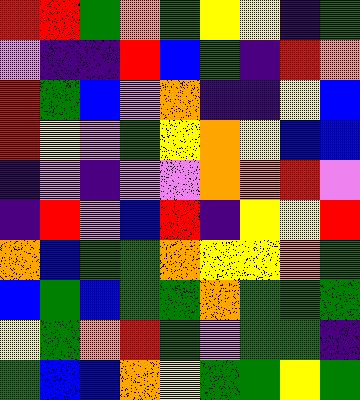[["red", "red", "green", "orange", "green", "yellow", "yellow", "indigo", "green"], ["violet", "indigo", "indigo", "red", "blue", "green", "indigo", "red", "orange"], ["red", "green", "blue", "violet", "orange", "indigo", "indigo", "yellow", "blue"], ["red", "yellow", "violet", "green", "yellow", "orange", "yellow", "blue", "blue"], ["indigo", "violet", "indigo", "violet", "violet", "orange", "orange", "red", "violet"], ["indigo", "red", "violet", "blue", "red", "indigo", "yellow", "yellow", "red"], ["orange", "blue", "green", "green", "orange", "yellow", "yellow", "orange", "green"], ["blue", "green", "blue", "green", "green", "orange", "green", "green", "green"], ["yellow", "green", "orange", "red", "green", "violet", "green", "green", "indigo"], ["green", "blue", "blue", "orange", "yellow", "green", "green", "yellow", "green"]]